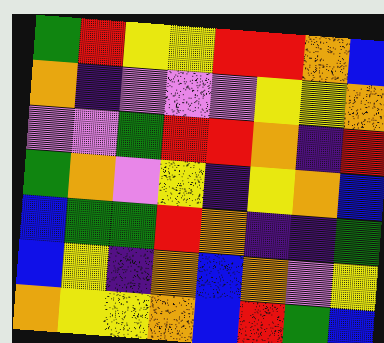[["green", "red", "yellow", "yellow", "red", "red", "orange", "blue"], ["orange", "indigo", "violet", "violet", "violet", "yellow", "yellow", "orange"], ["violet", "violet", "green", "red", "red", "orange", "indigo", "red"], ["green", "orange", "violet", "yellow", "indigo", "yellow", "orange", "blue"], ["blue", "green", "green", "red", "orange", "indigo", "indigo", "green"], ["blue", "yellow", "indigo", "orange", "blue", "orange", "violet", "yellow"], ["orange", "yellow", "yellow", "orange", "blue", "red", "green", "blue"]]